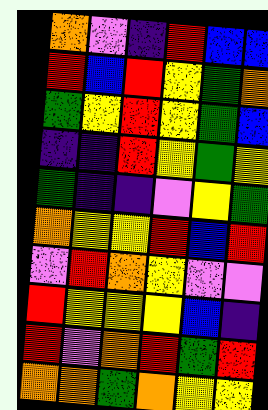[["orange", "violet", "indigo", "red", "blue", "blue"], ["red", "blue", "red", "yellow", "green", "orange"], ["green", "yellow", "red", "yellow", "green", "blue"], ["indigo", "indigo", "red", "yellow", "green", "yellow"], ["green", "indigo", "indigo", "violet", "yellow", "green"], ["orange", "yellow", "yellow", "red", "blue", "red"], ["violet", "red", "orange", "yellow", "violet", "violet"], ["red", "yellow", "yellow", "yellow", "blue", "indigo"], ["red", "violet", "orange", "red", "green", "red"], ["orange", "orange", "green", "orange", "yellow", "yellow"]]